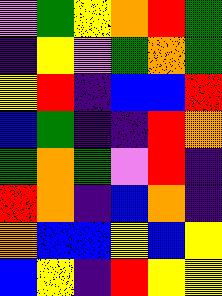[["violet", "green", "yellow", "orange", "red", "green"], ["indigo", "yellow", "violet", "green", "orange", "green"], ["yellow", "red", "indigo", "blue", "blue", "red"], ["blue", "green", "indigo", "indigo", "red", "orange"], ["green", "orange", "green", "violet", "red", "indigo"], ["red", "orange", "indigo", "blue", "orange", "indigo"], ["orange", "blue", "blue", "yellow", "blue", "yellow"], ["blue", "yellow", "indigo", "red", "yellow", "yellow"]]